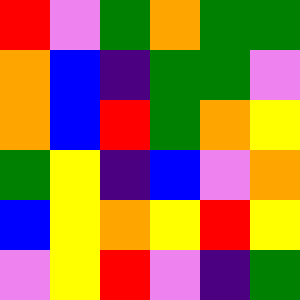[["red", "violet", "green", "orange", "green", "green"], ["orange", "blue", "indigo", "green", "green", "violet"], ["orange", "blue", "red", "green", "orange", "yellow"], ["green", "yellow", "indigo", "blue", "violet", "orange"], ["blue", "yellow", "orange", "yellow", "red", "yellow"], ["violet", "yellow", "red", "violet", "indigo", "green"]]